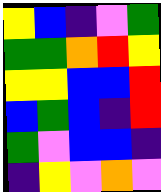[["yellow", "blue", "indigo", "violet", "green"], ["green", "green", "orange", "red", "yellow"], ["yellow", "yellow", "blue", "blue", "red"], ["blue", "green", "blue", "indigo", "red"], ["green", "violet", "blue", "blue", "indigo"], ["indigo", "yellow", "violet", "orange", "violet"]]